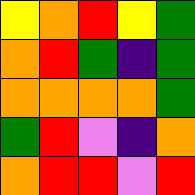[["yellow", "orange", "red", "yellow", "green"], ["orange", "red", "green", "indigo", "green"], ["orange", "orange", "orange", "orange", "green"], ["green", "red", "violet", "indigo", "orange"], ["orange", "red", "red", "violet", "red"]]